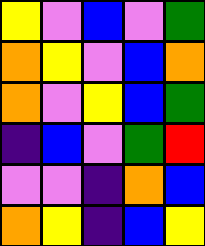[["yellow", "violet", "blue", "violet", "green"], ["orange", "yellow", "violet", "blue", "orange"], ["orange", "violet", "yellow", "blue", "green"], ["indigo", "blue", "violet", "green", "red"], ["violet", "violet", "indigo", "orange", "blue"], ["orange", "yellow", "indigo", "blue", "yellow"]]